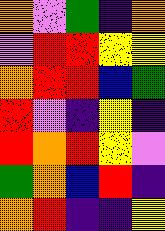[["orange", "violet", "green", "indigo", "orange"], ["violet", "red", "red", "yellow", "yellow"], ["orange", "red", "red", "blue", "green"], ["red", "violet", "indigo", "yellow", "indigo"], ["red", "orange", "red", "yellow", "violet"], ["green", "orange", "blue", "red", "indigo"], ["orange", "red", "indigo", "indigo", "yellow"]]